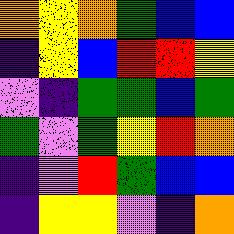[["orange", "yellow", "orange", "green", "blue", "blue"], ["indigo", "yellow", "blue", "red", "red", "yellow"], ["violet", "indigo", "green", "green", "blue", "green"], ["green", "violet", "green", "yellow", "red", "orange"], ["indigo", "violet", "red", "green", "blue", "blue"], ["indigo", "yellow", "yellow", "violet", "indigo", "orange"]]